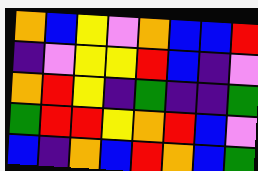[["orange", "blue", "yellow", "violet", "orange", "blue", "blue", "red"], ["indigo", "violet", "yellow", "yellow", "red", "blue", "indigo", "violet"], ["orange", "red", "yellow", "indigo", "green", "indigo", "indigo", "green"], ["green", "red", "red", "yellow", "orange", "red", "blue", "violet"], ["blue", "indigo", "orange", "blue", "red", "orange", "blue", "green"]]